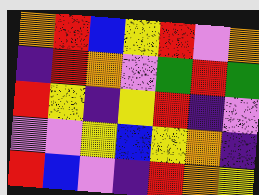[["orange", "red", "blue", "yellow", "red", "violet", "orange"], ["indigo", "red", "orange", "violet", "green", "red", "green"], ["red", "yellow", "indigo", "yellow", "red", "indigo", "violet"], ["violet", "violet", "yellow", "blue", "yellow", "orange", "indigo"], ["red", "blue", "violet", "indigo", "red", "orange", "yellow"]]